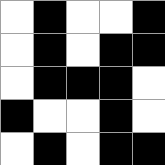[["white", "black", "white", "white", "black"], ["white", "black", "white", "black", "black"], ["white", "black", "black", "black", "white"], ["black", "white", "white", "black", "white"], ["white", "black", "white", "black", "black"]]